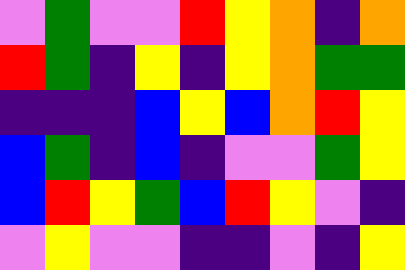[["violet", "green", "violet", "violet", "red", "yellow", "orange", "indigo", "orange"], ["red", "green", "indigo", "yellow", "indigo", "yellow", "orange", "green", "green"], ["indigo", "indigo", "indigo", "blue", "yellow", "blue", "orange", "red", "yellow"], ["blue", "green", "indigo", "blue", "indigo", "violet", "violet", "green", "yellow"], ["blue", "red", "yellow", "green", "blue", "red", "yellow", "violet", "indigo"], ["violet", "yellow", "violet", "violet", "indigo", "indigo", "violet", "indigo", "yellow"]]